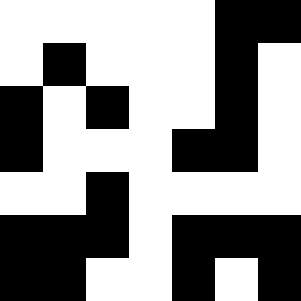[["white", "white", "white", "white", "white", "black", "black"], ["white", "black", "white", "white", "white", "black", "white"], ["black", "white", "black", "white", "white", "black", "white"], ["black", "white", "white", "white", "black", "black", "white"], ["white", "white", "black", "white", "white", "white", "white"], ["black", "black", "black", "white", "black", "black", "black"], ["black", "black", "white", "white", "black", "white", "black"]]